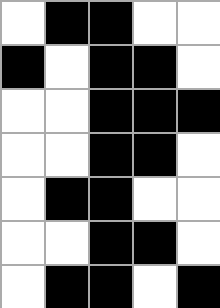[["white", "black", "black", "white", "white"], ["black", "white", "black", "black", "white"], ["white", "white", "black", "black", "black"], ["white", "white", "black", "black", "white"], ["white", "black", "black", "white", "white"], ["white", "white", "black", "black", "white"], ["white", "black", "black", "white", "black"]]